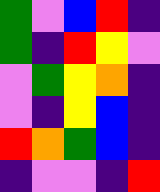[["green", "violet", "blue", "red", "indigo"], ["green", "indigo", "red", "yellow", "violet"], ["violet", "green", "yellow", "orange", "indigo"], ["violet", "indigo", "yellow", "blue", "indigo"], ["red", "orange", "green", "blue", "indigo"], ["indigo", "violet", "violet", "indigo", "red"]]